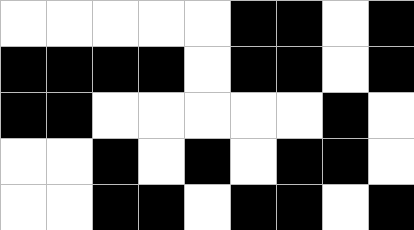[["white", "white", "white", "white", "white", "black", "black", "white", "black"], ["black", "black", "black", "black", "white", "black", "black", "white", "black"], ["black", "black", "white", "white", "white", "white", "white", "black", "white"], ["white", "white", "black", "white", "black", "white", "black", "black", "white"], ["white", "white", "black", "black", "white", "black", "black", "white", "black"]]